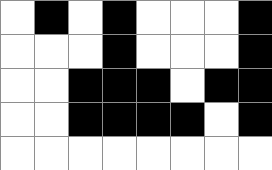[["white", "black", "white", "black", "white", "white", "white", "black"], ["white", "white", "white", "black", "white", "white", "white", "black"], ["white", "white", "black", "black", "black", "white", "black", "black"], ["white", "white", "black", "black", "black", "black", "white", "black"], ["white", "white", "white", "white", "white", "white", "white", "white"]]